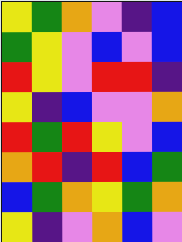[["yellow", "green", "orange", "violet", "indigo", "blue"], ["green", "yellow", "violet", "blue", "violet", "blue"], ["red", "yellow", "violet", "red", "red", "indigo"], ["yellow", "indigo", "blue", "violet", "violet", "orange"], ["red", "green", "red", "yellow", "violet", "blue"], ["orange", "red", "indigo", "red", "blue", "green"], ["blue", "green", "orange", "yellow", "green", "orange"], ["yellow", "indigo", "violet", "orange", "blue", "violet"]]